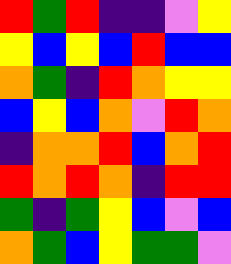[["red", "green", "red", "indigo", "indigo", "violet", "yellow"], ["yellow", "blue", "yellow", "blue", "red", "blue", "blue"], ["orange", "green", "indigo", "red", "orange", "yellow", "yellow"], ["blue", "yellow", "blue", "orange", "violet", "red", "orange"], ["indigo", "orange", "orange", "red", "blue", "orange", "red"], ["red", "orange", "red", "orange", "indigo", "red", "red"], ["green", "indigo", "green", "yellow", "blue", "violet", "blue"], ["orange", "green", "blue", "yellow", "green", "green", "violet"]]